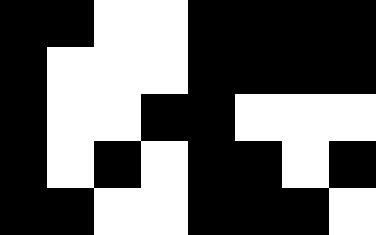[["black", "black", "white", "white", "black", "black", "black", "black"], ["black", "white", "white", "white", "black", "black", "black", "black"], ["black", "white", "white", "black", "black", "white", "white", "white"], ["black", "white", "black", "white", "black", "black", "white", "black"], ["black", "black", "white", "white", "black", "black", "black", "white"]]